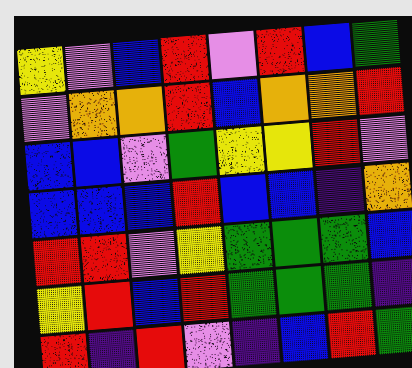[["yellow", "violet", "blue", "red", "violet", "red", "blue", "green"], ["violet", "orange", "orange", "red", "blue", "orange", "orange", "red"], ["blue", "blue", "violet", "green", "yellow", "yellow", "red", "violet"], ["blue", "blue", "blue", "red", "blue", "blue", "indigo", "orange"], ["red", "red", "violet", "yellow", "green", "green", "green", "blue"], ["yellow", "red", "blue", "red", "green", "green", "green", "indigo"], ["red", "indigo", "red", "violet", "indigo", "blue", "red", "green"]]